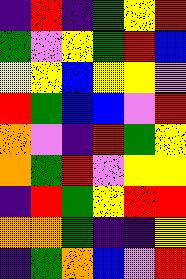[["indigo", "red", "indigo", "green", "yellow", "red"], ["green", "violet", "yellow", "green", "red", "blue"], ["yellow", "yellow", "blue", "yellow", "yellow", "violet"], ["red", "green", "blue", "blue", "violet", "red"], ["orange", "violet", "indigo", "red", "green", "yellow"], ["orange", "green", "red", "violet", "yellow", "yellow"], ["indigo", "red", "green", "yellow", "red", "red"], ["orange", "orange", "green", "indigo", "indigo", "yellow"], ["indigo", "green", "orange", "blue", "violet", "red"]]